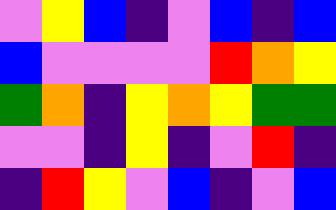[["violet", "yellow", "blue", "indigo", "violet", "blue", "indigo", "blue"], ["blue", "violet", "violet", "violet", "violet", "red", "orange", "yellow"], ["green", "orange", "indigo", "yellow", "orange", "yellow", "green", "green"], ["violet", "violet", "indigo", "yellow", "indigo", "violet", "red", "indigo"], ["indigo", "red", "yellow", "violet", "blue", "indigo", "violet", "blue"]]